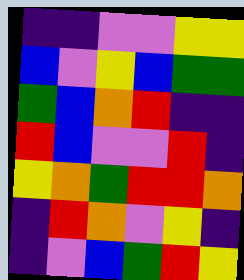[["indigo", "indigo", "violet", "violet", "yellow", "yellow"], ["blue", "violet", "yellow", "blue", "green", "green"], ["green", "blue", "orange", "red", "indigo", "indigo"], ["red", "blue", "violet", "violet", "red", "indigo"], ["yellow", "orange", "green", "red", "red", "orange"], ["indigo", "red", "orange", "violet", "yellow", "indigo"], ["indigo", "violet", "blue", "green", "red", "yellow"]]